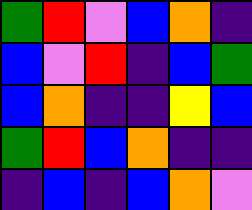[["green", "red", "violet", "blue", "orange", "indigo"], ["blue", "violet", "red", "indigo", "blue", "green"], ["blue", "orange", "indigo", "indigo", "yellow", "blue"], ["green", "red", "blue", "orange", "indigo", "indigo"], ["indigo", "blue", "indigo", "blue", "orange", "violet"]]